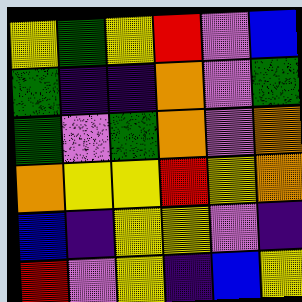[["yellow", "green", "yellow", "red", "violet", "blue"], ["green", "indigo", "indigo", "orange", "violet", "green"], ["green", "violet", "green", "orange", "violet", "orange"], ["orange", "yellow", "yellow", "red", "yellow", "orange"], ["blue", "indigo", "yellow", "yellow", "violet", "indigo"], ["red", "violet", "yellow", "indigo", "blue", "yellow"]]